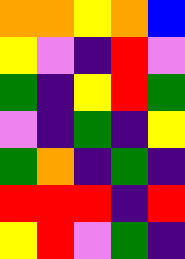[["orange", "orange", "yellow", "orange", "blue"], ["yellow", "violet", "indigo", "red", "violet"], ["green", "indigo", "yellow", "red", "green"], ["violet", "indigo", "green", "indigo", "yellow"], ["green", "orange", "indigo", "green", "indigo"], ["red", "red", "red", "indigo", "red"], ["yellow", "red", "violet", "green", "indigo"]]